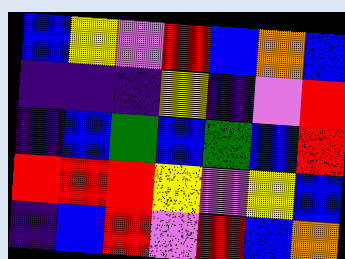[["blue", "yellow", "violet", "red", "blue", "orange", "blue"], ["indigo", "indigo", "indigo", "yellow", "indigo", "violet", "red"], ["indigo", "blue", "green", "blue", "green", "blue", "red"], ["red", "red", "red", "yellow", "violet", "yellow", "blue"], ["indigo", "blue", "red", "violet", "red", "blue", "orange"]]